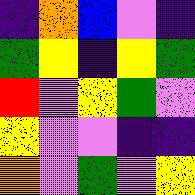[["indigo", "orange", "blue", "violet", "indigo"], ["green", "yellow", "indigo", "yellow", "green"], ["red", "violet", "yellow", "green", "violet"], ["yellow", "violet", "violet", "indigo", "indigo"], ["orange", "violet", "green", "violet", "yellow"]]